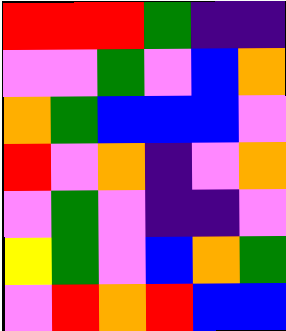[["red", "red", "red", "green", "indigo", "indigo"], ["violet", "violet", "green", "violet", "blue", "orange"], ["orange", "green", "blue", "blue", "blue", "violet"], ["red", "violet", "orange", "indigo", "violet", "orange"], ["violet", "green", "violet", "indigo", "indigo", "violet"], ["yellow", "green", "violet", "blue", "orange", "green"], ["violet", "red", "orange", "red", "blue", "blue"]]